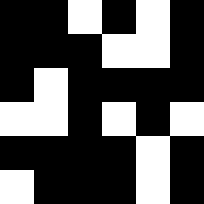[["black", "black", "white", "black", "white", "black"], ["black", "black", "black", "white", "white", "black"], ["black", "white", "black", "black", "black", "black"], ["white", "white", "black", "white", "black", "white"], ["black", "black", "black", "black", "white", "black"], ["white", "black", "black", "black", "white", "black"]]